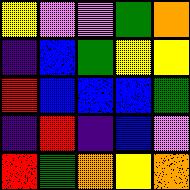[["yellow", "violet", "violet", "green", "orange"], ["indigo", "blue", "green", "yellow", "yellow"], ["red", "blue", "blue", "blue", "green"], ["indigo", "red", "indigo", "blue", "violet"], ["red", "green", "orange", "yellow", "orange"]]